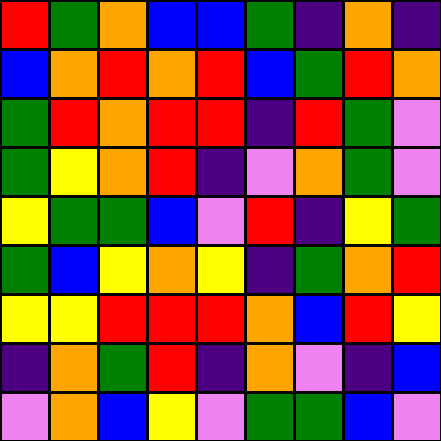[["red", "green", "orange", "blue", "blue", "green", "indigo", "orange", "indigo"], ["blue", "orange", "red", "orange", "red", "blue", "green", "red", "orange"], ["green", "red", "orange", "red", "red", "indigo", "red", "green", "violet"], ["green", "yellow", "orange", "red", "indigo", "violet", "orange", "green", "violet"], ["yellow", "green", "green", "blue", "violet", "red", "indigo", "yellow", "green"], ["green", "blue", "yellow", "orange", "yellow", "indigo", "green", "orange", "red"], ["yellow", "yellow", "red", "red", "red", "orange", "blue", "red", "yellow"], ["indigo", "orange", "green", "red", "indigo", "orange", "violet", "indigo", "blue"], ["violet", "orange", "blue", "yellow", "violet", "green", "green", "blue", "violet"]]